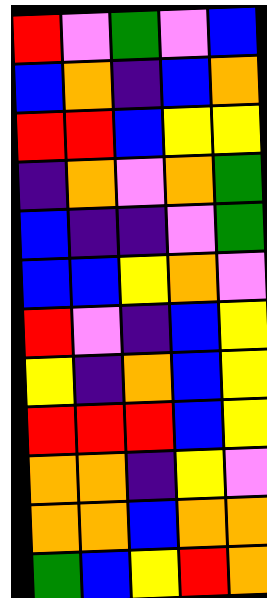[["red", "violet", "green", "violet", "blue"], ["blue", "orange", "indigo", "blue", "orange"], ["red", "red", "blue", "yellow", "yellow"], ["indigo", "orange", "violet", "orange", "green"], ["blue", "indigo", "indigo", "violet", "green"], ["blue", "blue", "yellow", "orange", "violet"], ["red", "violet", "indigo", "blue", "yellow"], ["yellow", "indigo", "orange", "blue", "yellow"], ["red", "red", "red", "blue", "yellow"], ["orange", "orange", "indigo", "yellow", "violet"], ["orange", "orange", "blue", "orange", "orange"], ["green", "blue", "yellow", "red", "orange"]]